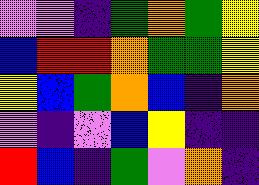[["violet", "violet", "indigo", "green", "orange", "green", "yellow"], ["blue", "red", "red", "orange", "green", "green", "yellow"], ["yellow", "blue", "green", "orange", "blue", "indigo", "orange"], ["violet", "indigo", "violet", "blue", "yellow", "indigo", "indigo"], ["red", "blue", "indigo", "green", "violet", "orange", "indigo"]]